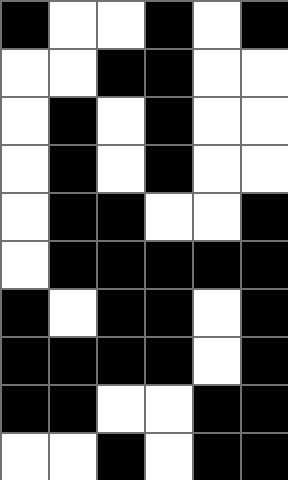[["black", "white", "white", "black", "white", "black"], ["white", "white", "black", "black", "white", "white"], ["white", "black", "white", "black", "white", "white"], ["white", "black", "white", "black", "white", "white"], ["white", "black", "black", "white", "white", "black"], ["white", "black", "black", "black", "black", "black"], ["black", "white", "black", "black", "white", "black"], ["black", "black", "black", "black", "white", "black"], ["black", "black", "white", "white", "black", "black"], ["white", "white", "black", "white", "black", "black"]]